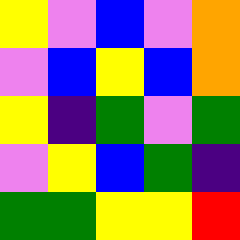[["yellow", "violet", "blue", "violet", "orange"], ["violet", "blue", "yellow", "blue", "orange"], ["yellow", "indigo", "green", "violet", "green"], ["violet", "yellow", "blue", "green", "indigo"], ["green", "green", "yellow", "yellow", "red"]]